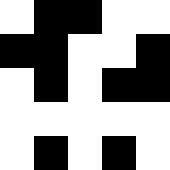[["white", "black", "black", "white", "white"], ["black", "black", "white", "white", "black"], ["white", "black", "white", "black", "black"], ["white", "white", "white", "white", "white"], ["white", "black", "white", "black", "white"]]